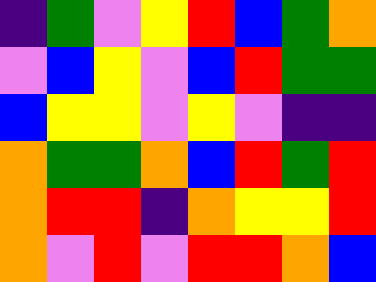[["indigo", "green", "violet", "yellow", "red", "blue", "green", "orange"], ["violet", "blue", "yellow", "violet", "blue", "red", "green", "green"], ["blue", "yellow", "yellow", "violet", "yellow", "violet", "indigo", "indigo"], ["orange", "green", "green", "orange", "blue", "red", "green", "red"], ["orange", "red", "red", "indigo", "orange", "yellow", "yellow", "red"], ["orange", "violet", "red", "violet", "red", "red", "orange", "blue"]]